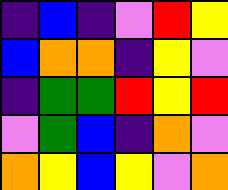[["indigo", "blue", "indigo", "violet", "red", "yellow"], ["blue", "orange", "orange", "indigo", "yellow", "violet"], ["indigo", "green", "green", "red", "yellow", "red"], ["violet", "green", "blue", "indigo", "orange", "violet"], ["orange", "yellow", "blue", "yellow", "violet", "orange"]]